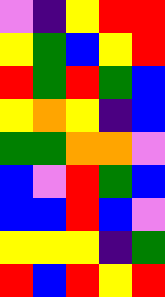[["violet", "indigo", "yellow", "red", "red"], ["yellow", "green", "blue", "yellow", "red"], ["red", "green", "red", "green", "blue"], ["yellow", "orange", "yellow", "indigo", "blue"], ["green", "green", "orange", "orange", "violet"], ["blue", "violet", "red", "green", "blue"], ["blue", "blue", "red", "blue", "violet"], ["yellow", "yellow", "yellow", "indigo", "green"], ["red", "blue", "red", "yellow", "red"]]